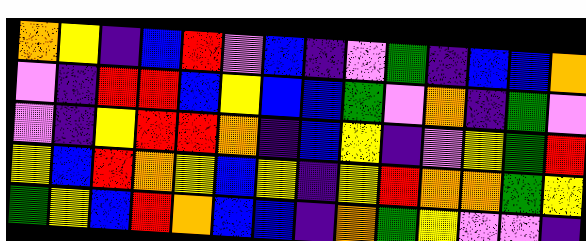[["orange", "yellow", "indigo", "blue", "red", "violet", "blue", "indigo", "violet", "green", "indigo", "blue", "blue", "orange"], ["violet", "indigo", "red", "red", "blue", "yellow", "blue", "blue", "green", "violet", "orange", "indigo", "green", "violet"], ["violet", "indigo", "yellow", "red", "red", "orange", "indigo", "blue", "yellow", "indigo", "violet", "yellow", "green", "red"], ["yellow", "blue", "red", "orange", "yellow", "blue", "yellow", "indigo", "yellow", "red", "orange", "orange", "green", "yellow"], ["green", "yellow", "blue", "red", "orange", "blue", "blue", "indigo", "orange", "green", "yellow", "violet", "violet", "indigo"]]